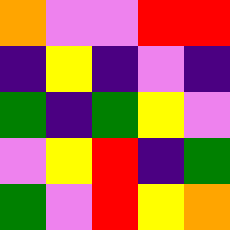[["orange", "violet", "violet", "red", "red"], ["indigo", "yellow", "indigo", "violet", "indigo"], ["green", "indigo", "green", "yellow", "violet"], ["violet", "yellow", "red", "indigo", "green"], ["green", "violet", "red", "yellow", "orange"]]